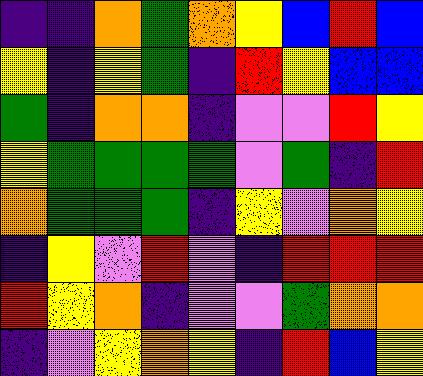[["indigo", "indigo", "orange", "green", "orange", "yellow", "blue", "red", "blue"], ["yellow", "indigo", "yellow", "green", "indigo", "red", "yellow", "blue", "blue"], ["green", "indigo", "orange", "orange", "indigo", "violet", "violet", "red", "yellow"], ["yellow", "green", "green", "green", "green", "violet", "green", "indigo", "red"], ["orange", "green", "green", "green", "indigo", "yellow", "violet", "orange", "yellow"], ["indigo", "yellow", "violet", "red", "violet", "indigo", "red", "red", "red"], ["red", "yellow", "orange", "indigo", "violet", "violet", "green", "orange", "orange"], ["indigo", "violet", "yellow", "orange", "yellow", "indigo", "red", "blue", "yellow"]]